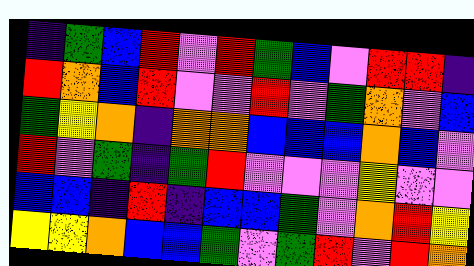[["indigo", "green", "blue", "red", "violet", "red", "green", "blue", "violet", "red", "red", "indigo"], ["red", "orange", "blue", "red", "violet", "violet", "red", "violet", "green", "orange", "violet", "blue"], ["green", "yellow", "orange", "indigo", "orange", "orange", "blue", "blue", "blue", "orange", "blue", "violet"], ["red", "violet", "green", "indigo", "green", "red", "violet", "violet", "violet", "yellow", "violet", "violet"], ["blue", "blue", "indigo", "red", "indigo", "blue", "blue", "green", "violet", "orange", "red", "yellow"], ["yellow", "yellow", "orange", "blue", "blue", "green", "violet", "green", "red", "violet", "red", "orange"]]